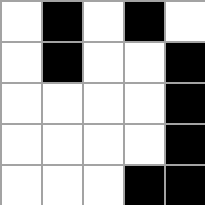[["white", "black", "white", "black", "white"], ["white", "black", "white", "white", "black"], ["white", "white", "white", "white", "black"], ["white", "white", "white", "white", "black"], ["white", "white", "white", "black", "black"]]